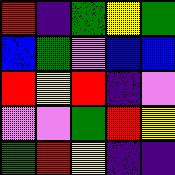[["red", "indigo", "green", "yellow", "green"], ["blue", "green", "violet", "blue", "blue"], ["red", "yellow", "red", "indigo", "violet"], ["violet", "violet", "green", "red", "yellow"], ["green", "red", "yellow", "indigo", "indigo"]]